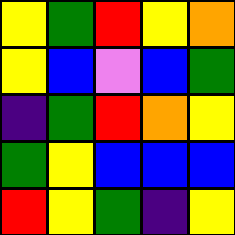[["yellow", "green", "red", "yellow", "orange"], ["yellow", "blue", "violet", "blue", "green"], ["indigo", "green", "red", "orange", "yellow"], ["green", "yellow", "blue", "blue", "blue"], ["red", "yellow", "green", "indigo", "yellow"]]